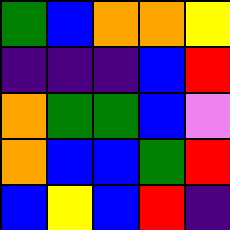[["green", "blue", "orange", "orange", "yellow"], ["indigo", "indigo", "indigo", "blue", "red"], ["orange", "green", "green", "blue", "violet"], ["orange", "blue", "blue", "green", "red"], ["blue", "yellow", "blue", "red", "indigo"]]